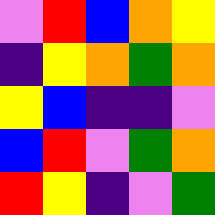[["violet", "red", "blue", "orange", "yellow"], ["indigo", "yellow", "orange", "green", "orange"], ["yellow", "blue", "indigo", "indigo", "violet"], ["blue", "red", "violet", "green", "orange"], ["red", "yellow", "indigo", "violet", "green"]]